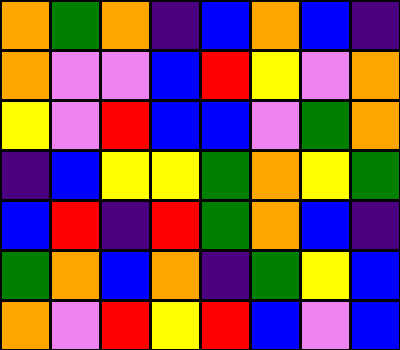[["orange", "green", "orange", "indigo", "blue", "orange", "blue", "indigo"], ["orange", "violet", "violet", "blue", "red", "yellow", "violet", "orange"], ["yellow", "violet", "red", "blue", "blue", "violet", "green", "orange"], ["indigo", "blue", "yellow", "yellow", "green", "orange", "yellow", "green"], ["blue", "red", "indigo", "red", "green", "orange", "blue", "indigo"], ["green", "orange", "blue", "orange", "indigo", "green", "yellow", "blue"], ["orange", "violet", "red", "yellow", "red", "blue", "violet", "blue"]]